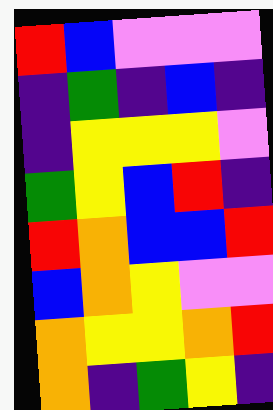[["red", "blue", "violet", "violet", "violet"], ["indigo", "green", "indigo", "blue", "indigo"], ["indigo", "yellow", "yellow", "yellow", "violet"], ["green", "yellow", "blue", "red", "indigo"], ["red", "orange", "blue", "blue", "red"], ["blue", "orange", "yellow", "violet", "violet"], ["orange", "yellow", "yellow", "orange", "red"], ["orange", "indigo", "green", "yellow", "indigo"]]